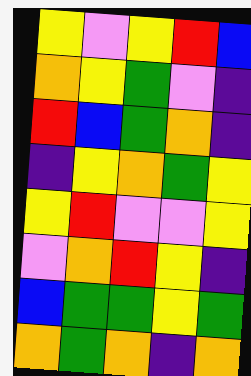[["yellow", "violet", "yellow", "red", "blue"], ["orange", "yellow", "green", "violet", "indigo"], ["red", "blue", "green", "orange", "indigo"], ["indigo", "yellow", "orange", "green", "yellow"], ["yellow", "red", "violet", "violet", "yellow"], ["violet", "orange", "red", "yellow", "indigo"], ["blue", "green", "green", "yellow", "green"], ["orange", "green", "orange", "indigo", "orange"]]